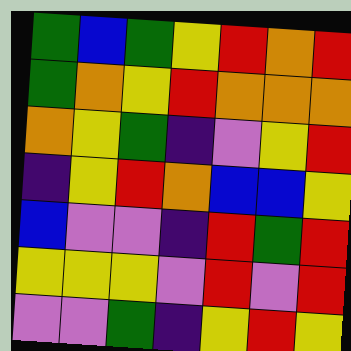[["green", "blue", "green", "yellow", "red", "orange", "red"], ["green", "orange", "yellow", "red", "orange", "orange", "orange"], ["orange", "yellow", "green", "indigo", "violet", "yellow", "red"], ["indigo", "yellow", "red", "orange", "blue", "blue", "yellow"], ["blue", "violet", "violet", "indigo", "red", "green", "red"], ["yellow", "yellow", "yellow", "violet", "red", "violet", "red"], ["violet", "violet", "green", "indigo", "yellow", "red", "yellow"]]